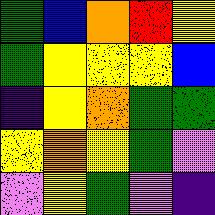[["green", "blue", "orange", "red", "yellow"], ["green", "yellow", "yellow", "yellow", "blue"], ["indigo", "yellow", "orange", "green", "green"], ["yellow", "orange", "yellow", "green", "violet"], ["violet", "yellow", "green", "violet", "indigo"]]